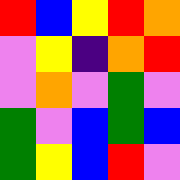[["red", "blue", "yellow", "red", "orange"], ["violet", "yellow", "indigo", "orange", "red"], ["violet", "orange", "violet", "green", "violet"], ["green", "violet", "blue", "green", "blue"], ["green", "yellow", "blue", "red", "violet"]]